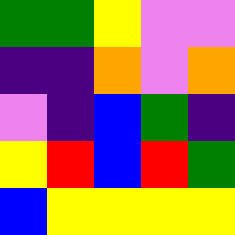[["green", "green", "yellow", "violet", "violet"], ["indigo", "indigo", "orange", "violet", "orange"], ["violet", "indigo", "blue", "green", "indigo"], ["yellow", "red", "blue", "red", "green"], ["blue", "yellow", "yellow", "yellow", "yellow"]]